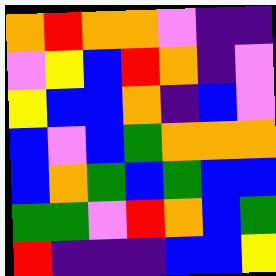[["orange", "red", "orange", "orange", "violet", "indigo", "indigo"], ["violet", "yellow", "blue", "red", "orange", "indigo", "violet"], ["yellow", "blue", "blue", "orange", "indigo", "blue", "violet"], ["blue", "violet", "blue", "green", "orange", "orange", "orange"], ["blue", "orange", "green", "blue", "green", "blue", "blue"], ["green", "green", "violet", "red", "orange", "blue", "green"], ["red", "indigo", "indigo", "indigo", "blue", "blue", "yellow"]]